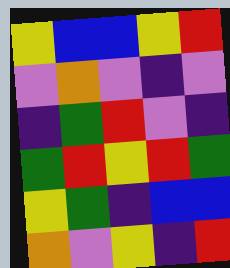[["yellow", "blue", "blue", "yellow", "red"], ["violet", "orange", "violet", "indigo", "violet"], ["indigo", "green", "red", "violet", "indigo"], ["green", "red", "yellow", "red", "green"], ["yellow", "green", "indigo", "blue", "blue"], ["orange", "violet", "yellow", "indigo", "red"]]